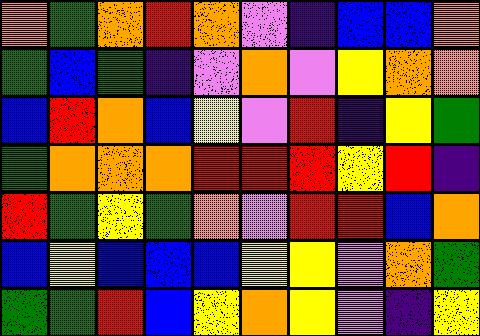[["orange", "green", "orange", "red", "orange", "violet", "indigo", "blue", "blue", "orange"], ["green", "blue", "green", "indigo", "violet", "orange", "violet", "yellow", "orange", "orange"], ["blue", "red", "orange", "blue", "yellow", "violet", "red", "indigo", "yellow", "green"], ["green", "orange", "orange", "orange", "red", "red", "red", "yellow", "red", "indigo"], ["red", "green", "yellow", "green", "orange", "violet", "red", "red", "blue", "orange"], ["blue", "yellow", "blue", "blue", "blue", "yellow", "yellow", "violet", "orange", "green"], ["green", "green", "red", "blue", "yellow", "orange", "yellow", "violet", "indigo", "yellow"]]